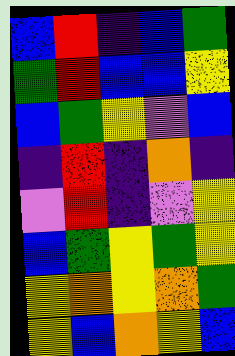[["blue", "red", "indigo", "blue", "green"], ["green", "red", "blue", "blue", "yellow"], ["blue", "green", "yellow", "violet", "blue"], ["indigo", "red", "indigo", "orange", "indigo"], ["violet", "red", "indigo", "violet", "yellow"], ["blue", "green", "yellow", "green", "yellow"], ["yellow", "orange", "yellow", "orange", "green"], ["yellow", "blue", "orange", "yellow", "blue"]]